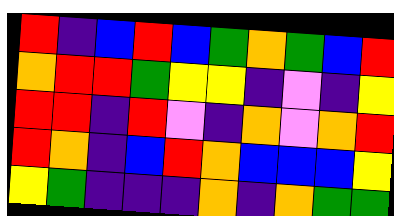[["red", "indigo", "blue", "red", "blue", "green", "orange", "green", "blue", "red"], ["orange", "red", "red", "green", "yellow", "yellow", "indigo", "violet", "indigo", "yellow"], ["red", "red", "indigo", "red", "violet", "indigo", "orange", "violet", "orange", "red"], ["red", "orange", "indigo", "blue", "red", "orange", "blue", "blue", "blue", "yellow"], ["yellow", "green", "indigo", "indigo", "indigo", "orange", "indigo", "orange", "green", "green"]]